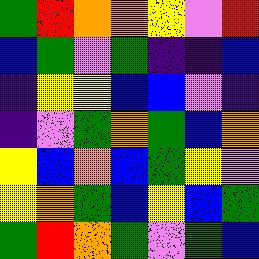[["green", "red", "orange", "orange", "yellow", "violet", "red"], ["blue", "green", "violet", "green", "indigo", "indigo", "blue"], ["indigo", "yellow", "yellow", "blue", "blue", "violet", "indigo"], ["indigo", "violet", "green", "orange", "green", "blue", "orange"], ["yellow", "blue", "orange", "blue", "green", "yellow", "violet"], ["yellow", "orange", "green", "blue", "yellow", "blue", "green"], ["green", "red", "orange", "green", "violet", "green", "blue"]]